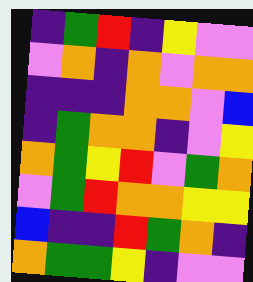[["indigo", "green", "red", "indigo", "yellow", "violet", "violet"], ["violet", "orange", "indigo", "orange", "violet", "orange", "orange"], ["indigo", "indigo", "indigo", "orange", "orange", "violet", "blue"], ["indigo", "green", "orange", "orange", "indigo", "violet", "yellow"], ["orange", "green", "yellow", "red", "violet", "green", "orange"], ["violet", "green", "red", "orange", "orange", "yellow", "yellow"], ["blue", "indigo", "indigo", "red", "green", "orange", "indigo"], ["orange", "green", "green", "yellow", "indigo", "violet", "violet"]]